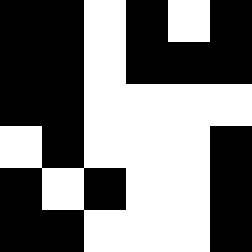[["black", "black", "white", "black", "white", "black"], ["black", "black", "white", "black", "black", "black"], ["black", "black", "white", "white", "white", "white"], ["white", "black", "white", "white", "white", "black"], ["black", "white", "black", "white", "white", "black"], ["black", "black", "white", "white", "white", "black"]]